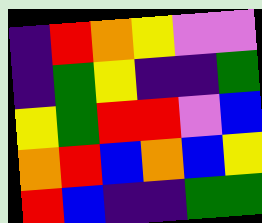[["indigo", "red", "orange", "yellow", "violet", "violet"], ["indigo", "green", "yellow", "indigo", "indigo", "green"], ["yellow", "green", "red", "red", "violet", "blue"], ["orange", "red", "blue", "orange", "blue", "yellow"], ["red", "blue", "indigo", "indigo", "green", "green"]]